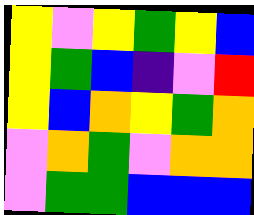[["yellow", "violet", "yellow", "green", "yellow", "blue"], ["yellow", "green", "blue", "indigo", "violet", "red"], ["yellow", "blue", "orange", "yellow", "green", "orange"], ["violet", "orange", "green", "violet", "orange", "orange"], ["violet", "green", "green", "blue", "blue", "blue"]]